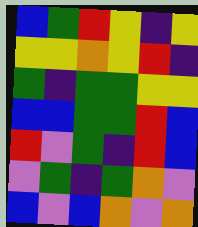[["blue", "green", "red", "yellow", "indigo", "yellow"], ["yellow", "yellow", "orange", "yellow", "red", "indigo"], ["green", "indigo", "green", "green", "yellow", "yellow"], ["blue", "blue", "green", "green", "red", "blue"], ["red", "violet", "green", "indigo", "red", "blue"], ["violet", "green", "indigo", "green", "orange", "violet"], ["blue", "violet", "blue", "orange", "violet", "orange"]]